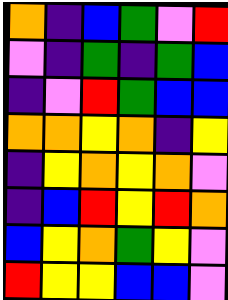[["orange", "indigo", "blue", "green", "violet", "red"], ["violet", "indigo", "green", "indigo", "green", "blue"], ["indigo", "violet", "red", "green", "blue", "blue"], ["orange", "orange", "yellow", "orange", "indigo", "yellow"], ["indigo", "yellow", "orange", "yellow", "orange", "violet"], ["indigo", "blue", "red", "yellow", "red", "orange"], ["blue", "yellow", "orange", "green", "yellow", "violet"], ["red", "yellow", "yellow", "blue", "blue", "violet"]]